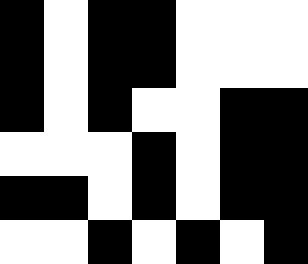[["black", "white", "black", "black", "white", "white", "white"], ["black", "white", "black", "black", "white", "white", "white"], ["black", "white", "black", "white", "white", "black", "black"], ["white", "white", "white", "black", "white", "black", "black"], ["black", "black", "white", "black", "white", "black", "black"], ["white", "white", "black", "white", "black", "white", "black"]]